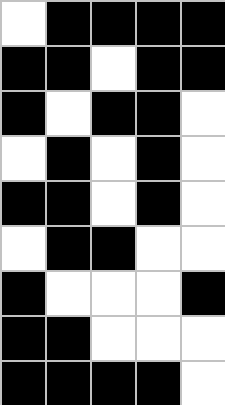[["white", "black", "black", "black", "black"], ["black", "black", "white", "black", "black"], ["black", "white", "black", "black", "white"], ["white", "black", "white", "black", "white"], ["black", "black", "white", "black", "white"], ["white", "black", "black", "white", "white"], ["black", "white", "white", "white", "black"], ["black", "black", "white", "white", "white"], ["black", "black", "black", "black", "white"]]